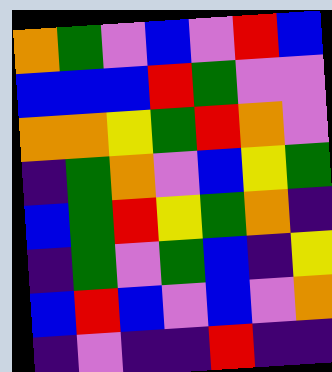[["orange", "green", "violet", "blue", "violet", "red", "blue"], ["blue", "blue", "blue", "red", "green", "violet", "violet"], ["orange", "orange", "yellow", "green", "red", "orange", "violet"], ["indigo", "green", "orange", "violet", "blue", "yellow", "green"], ["blue", "green", "red", "yellow", "green", "orange", "indigo"], ["indigo", "green", "violet", "green", "blue", "indigo", "yellow"], ["blue", "red", "blue", "violet", "blue", "violet", "orange"], ["indigo", "violet", "indigo", "indigo", "red", "indigo", "indigo"]]